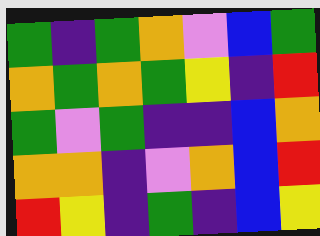[["green", "indigo", "green", "orange", "violet", "blue", "green"], ["orange", "green", "orange", "green", "yellow", "indigo", "red"], ["green", "violet", "green", "indigo", "indigo", "blue", "orange"], ["orange", "orange", "indigo", "violet", "orange", "blue", "red"], ["red", "yellow", "indigo", "green", "indigo", "blue", "yellow"]]